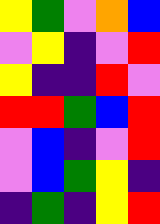[["yellow", "green", "violet", "orange", "blue"], ["violet", "yellow", "indigo", "violet", "red"], ["yellow", "indigo", "indigo", "red", "violet"], ["red", "red", "green", "blue", "red"], ["violet", "blue", "indigo", "violet", "red"], ["violet", "blue", "green", "yellow", "indigo"], ["indigo", "green", "indigo", "yellow", "red"]]